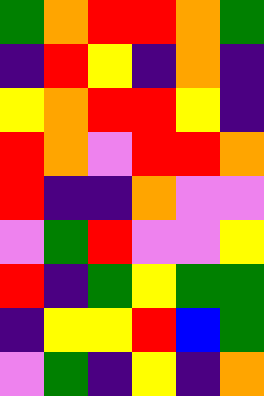[["green", "orange", "red", "red", "orange", "green"], ["indigo", "red", "yellow", "indigo", "orange", "indigo"], ["yellow", "orange", "red", "red", "yellow", "indigo"], ["red", "orange", "violet", "red", "red", "orange"], ["red", "indigo", "indigo", "orange", "violet", "violet"], ["violet", "green", "red", "violet", "violet", "yellow"], ["red", "indigo", "green", "yellow", "green", "green"], ["indigo", "yellow", "yellow", "red", "blue", "green"], ["violet", "green", "indigo", "yellow", "indigo", "orange"]]